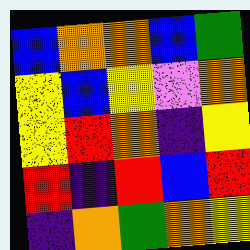[["blue", "orange", "orange", "blue", "green"], ["yellow", "blue", "yellow", "violet", "orange"], ["yellow", "red", "orange", "indigo", "yellow"], ["red", "indigo", "red", "blue", "red"], ["indigo", "orange", "green", "orange", "yellow"]]